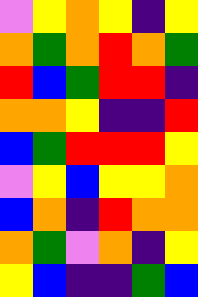[["violet", "yellow", "orange", "yellow", "indigo", "yellow"], ["orange", "green", "orange", "red", "orange", "green"], ["red", "blue", "green", "red", "red", "indigo"], ["orange", "orange", "yellow", "indigo", "indigo", "red"], ["blue", "green", "red", "red", "red", "yellow"], ["violet", "yellow", "blue", "yellow", "yellow", "orange"], ["blue", "orange", "indigo", "red", "orange", "orange"], ["orange", "green", "violet", "orange", "indigo", "yellow"], ["yellow", "blue", "indigo", "indigo", "green", "blue"]]